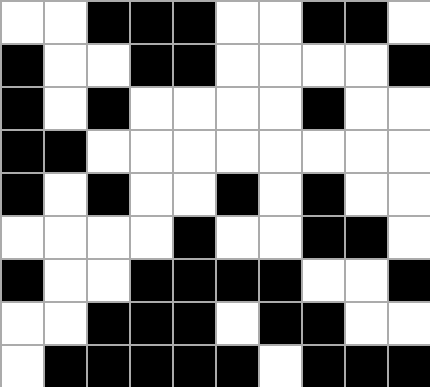[["white", "white", "black", "black", "black", "white", "white", "black", "black", "white"], ["black", "white", "white", "black", "black", "white", "white", "white", "white", "black"], ["black", "white", "black", "white", "white", "white", "white", "black", "white", "white"], ["black", "black", "white", "white", "white", "white", "white", "white", "white", "white"], ["black", "white", "black", "white", "white", "black", "white", "black", "white", "white"], ["white", "white", "white", "white", "black", "white", "white", "black", "black", "white"], ["black", "white", "white", "black", "black", "black", "black", "white", "white", "black"], ["white", "white", "black", "black", "black", "white", "black", "black", "white", "white"], ["white", "black", "black", "black", "black", "black", "white", "black", "black", "black"]]